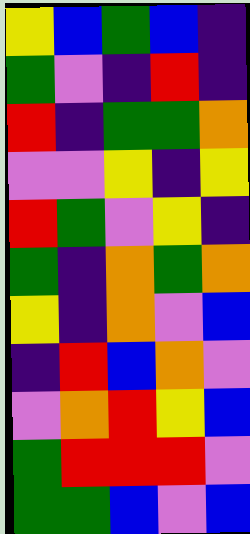[["yellow", "blue", "green", "blue", "indigo"], ["green", "violet", "indigo", "red", "indigo"], ["red", "indigo", "green", "green", "orange"], ["violet", "violet", "yellow", "indigo", "yellow"], ["red", "green", "violet", "yellow", "indigo"], ["green", "indigo", "orange", "green", "orange"], ["yellow", "indigo", "orange", "violet", "blue"], ["indigo", "red", "blue", "orange", "violet"], ["violet", "orange", "red", "yellow", "blue"], ["green", "red", "red", "red", "violet"], ["green", "green", "blue", "violet", "blue"]]